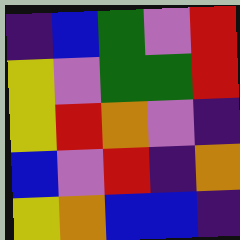[["indigo", "blue", "green", "violet", "red"], ["yellow", "violet", "green", "green", "red"], ["yellow", "red", "orange", "violet", "indigo"], ["blue", "violet", "red", "indigo", "orange"], ["yellow", "orange", "blue", "blue", "indigo"]]